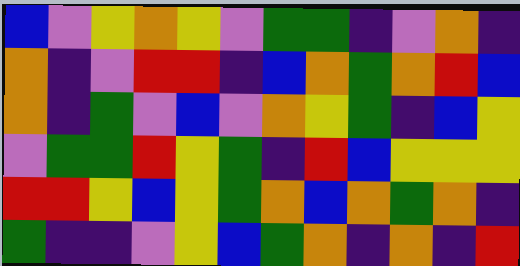[["blue", "violet", "yellow", "orange", "yellow", "violet", "green", "green", "indigo", "violet", "orange", "indigo"], ["orange", "indigo", "violet", "red", "red", "indigo", "blue", "orange", "green", "orange", "red", "blue"], ["orange", "indigo", "green", "violet", "blue", "violet", "orange", "yellow", "green", "indigo", "blue", "yellow"], ["violet", "green", "green", "red", "yellow", "green", "indigo", "red", "blue", "yellow", "yellow", "yellow"], ["red", "red", "yellow", "blue", "yellow", "green", "orange", "blue", "orange", "green", "orange", "indigo"], ["green", "indigo", "indigo", "violet", "yellow", "blue", "green", "orange", "indigo", "orange", "indigo", "red"]]